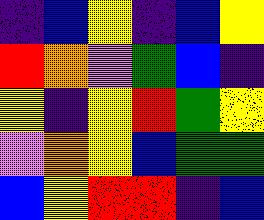[["indigo", "blue", "yellow", "indigo", "blue", "yellow"], ["red", "orange", "violet", "green", "blue", "indigo"], ["yellow", "indigo", "yellow", "red", "green", "yellow"], ["violet", "orange", "yellow", "blue", "green", "green"], ["blue", "yellow", "red", "red", "indigo", "blue"]]